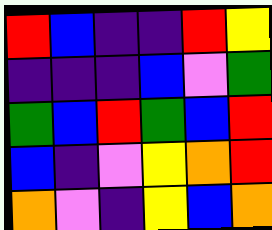[["red", "blue", "indigo", "indigo", "red", "yellow"], ["indigo", "indigo", "indigo", "blue", "violet", "green"], ["green", "blue", "red", "green", "blue", "red"], ["blue", "indigo", "violet", "yellow", "orange", "red"], ["orange", "violet", "indigo", "yellow", "blue", "orange"]]